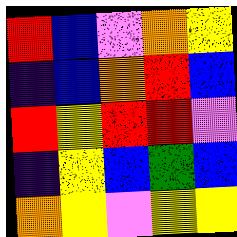[["red", "blue", "violet", "orange", "yellow"], ["indigo", "blue", "orange", "red", "blue"], ["red", "yellow", "red", "red", "violet"], ["indigo", "yellow", "blue", "green", "blue"], ["orange", "yellow", "violet", "yellow", "yellow"]]